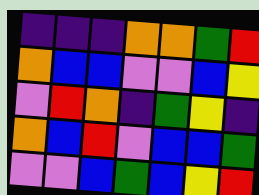[["indigo", "indigo", "indigo", "orange", "orange", "green", "red"], ["orange", "blue", "blue", "violet", "violet", "blue", "yellow"], ["violet", "red", "orange", "indigo", "green", "yellow", "indigo"], ["orange", "blue", "red", "violet", "blue", "blue", "green"], ["violet", "violet", "blue", "green", "blue", "yellow", "red"]]